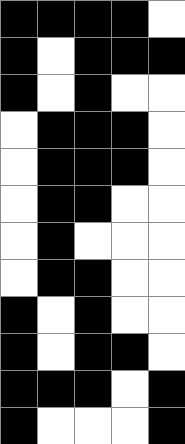[["black", "black", "black", "black", "white"], ["black", "white", "black", "black", "black"], ["black", "white", "black", "white", "white"], ["white", "black", "black", "black", "white"], ["white", "black", "black", "black", "white"], ["white", "black", "black", "white", "white"], ["white", "black", "white", "white", "white"], ["white", "black", "black", "white", "white"], ["black", "white", "black", "white", "white"], ["black", "white", "black", "black", "white"], ["black", "black", "black", "white", "black"], ["black", "white", "white", "white", "black"]]